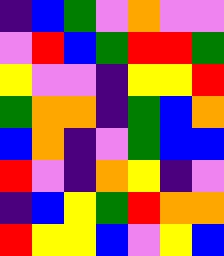[["indigo", "blue", "green", "violet", "orange", "violet", "violet"], ["violet", "red", "blue", "green", "red", "red", "green"], ["yellow", "violet", "violet", "indigo", "yellow", "yellow", "red"], ["green", "orange", "orange", "indigo", "green", "blue", "orange"], ["blue", "orange", "indigo", "violet", "green", "blue", "blue"], ["red", "violet", "indigo", "orange", "yellow", "indigo", "violet"], ["indigo", "blue", "yellow", "green", "red", "orange", "orange"], ["red", "yellow", "yellow", "blue", "violet", "yellow", "blue"]]